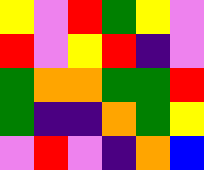[["yellow", "violet", "red", "green", "yellow", "violet"], ["red", "violet", "yellow", "red", "indigo", "violet"], ["green", "orange", "orange", "green", "green", "red"], ["green", "indigo", "indigo", "orange", "green", "yellow"], ["violet", "red", "violet", "indigo", "orange", "blue"]]